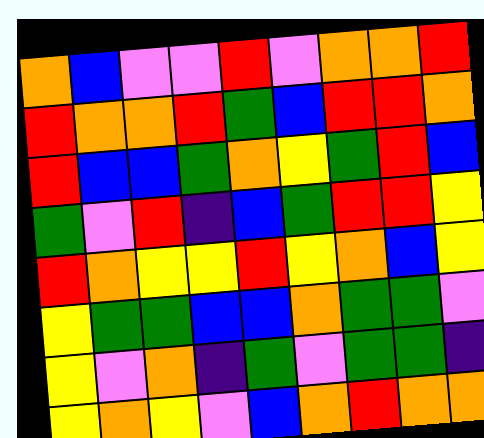[["orange", "blue", "violet", "violet", "red", "violet", "orange", "orange", "red"], ["red", "orange", "orange", "red", "green", "blue", "red", "red", "orange"], ["red", "blue", "blue", "green", "orange", "yellow", "green", "red", "blue"], ["green", "violet", "red", "indigo", "blue", "green", "red", "red", "yellow"], ["red", "orange", "yellow", "yellow", "red", "yellow", "orange", "blue", "yellow"], ["yellow", "green", "green", "blue", "blue", "orange", "green", "green", "violet"], ["yellow", "violet", "orange", "indigo", "green", "violet", "green", "green", "indigo"], ["yellow", "orange", "yellow", "violet", "blue", "orange", "red", "orange", "orange"]]